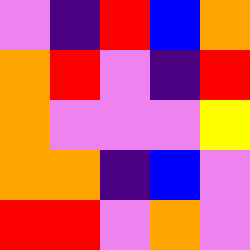[["violet", "indigo", "red", "blue", "orange"], ["orange", "red", "violet", "indigo", "red"], ["orange", "violet", "violet", "violet", "yellow"], ["orange", "orange", "indigo", "blue", "violet"], ["red", "red", "violet", "orange", "violet"]]